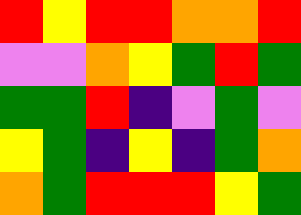[["red", "yellow", "red", "red", "orange", "orange", "red"], ["violet", "violet", "orange", "yellow", "green", "red", "green"], ["green", "green", "red", "indigo", "violet", "green", "violet"], ["yellow", "green", "indigo", "yellow", "indigo", "green", "orange"], ["orange", "green", "red", "red", "red", "yellow", "green"]]